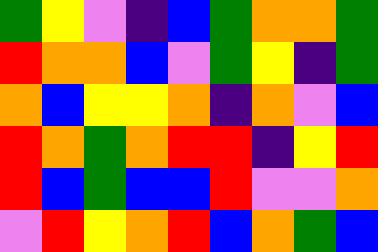[["green", "yellow", "violet", "indigo", "blue", "green", "orange", "orange", "green"], ["red", "orange", "orange", "blue", "violet", "green", "yellow", "indigo", "green"], ["orange", "blue", "yellow", "yellow", "orange", "indigo", "orange", "violet", "blue"], ["red", "orange", "green", "orange", "red", "red", "indigo", "yellow", "red"], ["red", "blue", "green", "blue", "blue", "red", "violet", "violet", "orange"], ["violet", "red", "yellow", "orange", "red", "blue", "orange", "green", "blue"]]